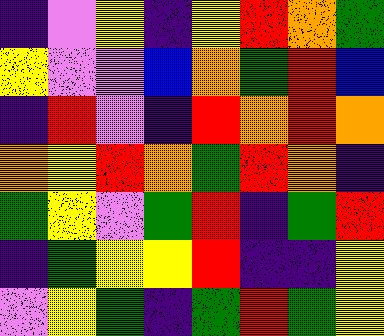[["indigo", "violet", "yellow", "indigo", "yellow", "red", "orange", "green"], ["yellow", "violet", "violet", "blue", "orange", "green", "red", "blue"], ["indigo", "red", "violet", "indigo", "red", "orange", "red", "orange"], ["orange", "yellow", "red", "orange", "green", "red", "orange", "indigo"], ["green", "yellow", "violet", "green", "red", "indigo", "green", "red"], ["indigo", "green", "yellow", "yellow", "red", "indigo", "indigo", "yellow"], ["violet", "yellow", "green", "indigo", "green", "red", "green", "yellow"]]